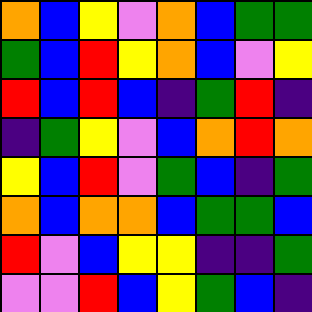[["orange", "blue", "yellow", "violet", "orange", "blue", "green", "green"], ["green", "blue", "red", "yellow", "orange", "blue", "violet", "yellow"], ["red", "blue", "red", "blue", "indigo", "green", "red", "indigo"], ["indigo", "green", "yellow", "violet", "blue", "orange", "red", "orange"], ["yellow", "blue", "red", "violet", "green", "blue", "indigo", "green"], ["orange", "blue", "orange", "orange", "blue", "green", "green", "blue"], ["red", "violet", "blue", "yellow", "yellow", "indigo", "indigo", "green"], ["violet", "violet", "red", "blue", "yellow", "green", "blue", "indigo"]]